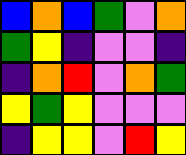[["blue", "orange", "blue", "green", "violet", "orange"], ["green", "yellow", "indigo", "violet", "violet", "indigo"], ["indigo", "orange", "red", "violet", "orange", "green"], ["yellow", "green", "yellow", "violet", "violet", "violet"], ["indigo", "yellow", "yellow", "violet", "red", "yellow"]]